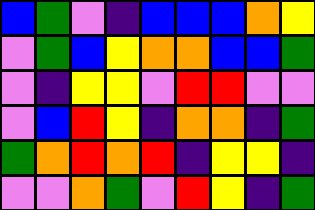[["blue", "green", "violet", "indigo", "blue", "blue", "blue", "orange", "yellow"], ["violet", "green", "blue", "yellow", "orange", "orange", "blue", "blue", "green"], ["violet", "indigo", "yellow", "yellow", "violet", "red", "red", "violet", "violet"], ["violet", "blue", "red", "yellow", "indigo", "orange", "orange", "indigo", "green"], ["green", "orange", "red", "orange", "red", "indigo", "yellow", "yellow", "indigo"], ["violet", "violet", "orange", "green", "violet", "red", "yellow", "indigo", "green"]]